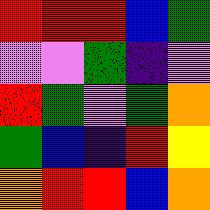[["red", "red", "red", "blue", "green"], ["violet", "violet", "green", "indigo", "violet"], ["red", "green", "violet", "green", "orange"], ["green", "blue", "indigo", "red", "yellow"], ["orange", "red", "red", "blue", "orange"]]